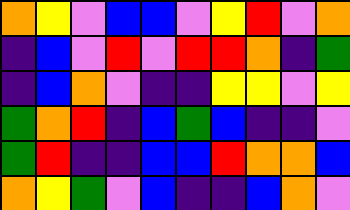[["orange", "yellow", "violet", "blue", "blue", "violet", "yellow", "red", "violet", "orange"], ["indigo", "blue", "violet", "red", "violet", "red", "red", "orange", "indigo", "green"], ["indigo", "blue", "orange", "violet", "indigo", "indigo", "yellow", "yellow", "violet", "yellow"], ["green", "orange", "red", "indigo", "blue", "green", "blue", "indigo", "indigo", "violet"], ["green", "red", "indigo", "indigo", "blue", "blue", "red", "orange", "orange", "blue"], ["orange", "yellow", "green", "violet", "blue", "indigo", "indigo", "blue", "orange", "violet"]]